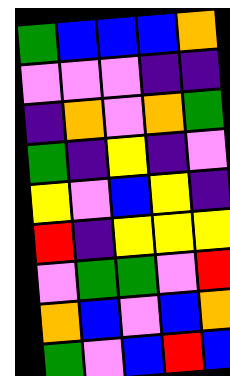[["green", "blue", "blue", "blue", "orange"], ["violet", "violet", "violet", "indigo", "indigo"], ["indigo", "orange", "violet", "orange", "green"], ["green", "indigo", "yellow", "indigo", "violet"], ["yellow", "violet", "blue", "yellow", "indigo"], ["red", "indigo", "yellow", "yellow", "yellow"], ["violet", "green", "green", "violet", "red"], ["orange", "blue", "violet", "blue", "orange"], ["green", "violet", "blue", "red", "blue"]]